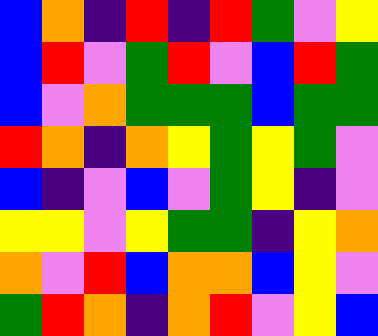[["blue", "orange", "indigo", "red", "indigo", "red", "green", "violet", "yellow"], ["blue", "red", "violet", "green", "red", "violet", "blue", "red", "green"], ["blue", "violet", "orange", "green", "green", "green", "blue", "green", "green"], ["red", "orange", "indigo", "orange", "yellow", "green", "yellow", "green", "violet"], ["blue", "indigo", "violet", "blue", "violet", "green", "yellow", "indigo", "violet"], ["yellow", "yellow", "violet", "yellow", "green", "green", "indigo", "yellow", "orange"], ["orange", "violet", "red", "blue", "orange", "orange", "blue", "yellow", "violet"], ["green", "red", "orange", "indigo", "orange", "red", "violet", "yellow", "blue"]]